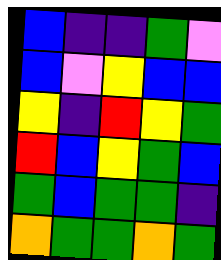[["blue", "indigo", "indigo", "green", "violet"], ["blue", "violet", "yellow", "blue", "blue"], ["yellow", "indigo", "red", "yellow", "green"], ["red", "blue", "yellow", "green", "blue"], ["green", "blue", "green", "green", "indigo"], ["orange", "green", "green", "orange", "green"]]